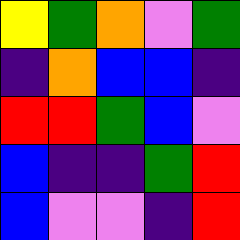[["yellow", "green", "orange", "violet", "green"], ["indigo", "orange", "blue", "blue", "indigo"], ["red", "red", "green", "blue", "violet"], ["blue", "indigo", "indigo", "green", "red"], ["blue", "violet", "violet", "indigo", "red"]]